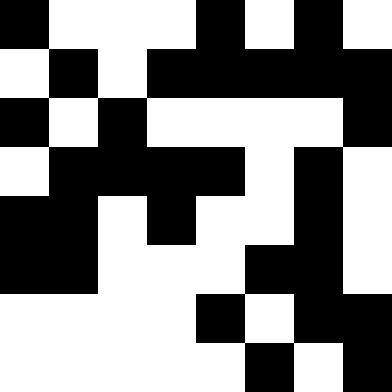[["black", "white", "white", "white", "black", "white", "black", "white"], ["white", "black", "white", "black", "black", "black", "black", "black"], ["black", "white", "black", "white", "white", "white", "white", "black"], ["white", "black", "black", "black", "black", "white", "black", "white"], ["black", "black", "white", "black", "white", "white", "black", "white"], ["black", "black", "white", "white", "white", "black", "black", "white"], ["white", "white", "white", "white", "black", "white", "black", "black"], ["white", "white", "white", "white", "white", "black", "white", "black"]]